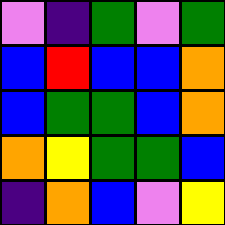[["violet", "indigo", "green", "violet", "green"], ["blue", "red", "blue", "blue", "orange"], ["blue", "green", "green", "blue", "orange"], ["orange", "yellow", "green", "green", "blue"], ["indigo", "orange", "blue", "violet", "yellow"]]